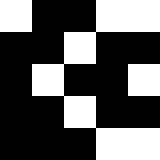[["white", "black", "black", "white", "white"], ["black", "black", "white", "black", "black"], ["black", "white", "black", "black", "white"], ["black", "black", "white", "black", "black"], ["black", "black", "black", "white", "white"]]